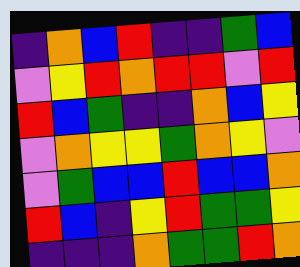[["indigo", "orange", "blue", "red", "indigo", "indigo", "green", "blue"], ["violet", "yellow", "red", "orange", "red", "red", "violet", "red"], ["red", "blue", "green", "indigo", "indigo", "orange", "blue", "yellow"], ["violet", "orange", "yellow", "yellow", "green", "orange", "yellow", "violet"], ["violet", "green", "blue", "blue", "red", "blue", "blue", "orange"], ["red", "blue", "indigo", "yellow", "red", "green", "green", "yellow"], ["indigo", "indigo", "indigo", "orange", "green", "green", "red", "orange"]]